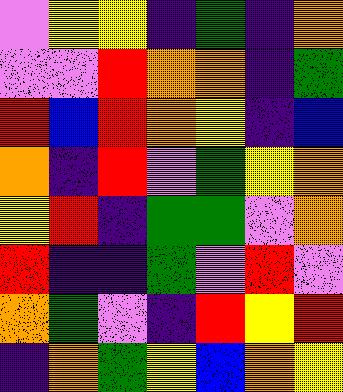[["violet", "yellow", "yellow", "indigo", "green", "indigo", "orange"], ["violet", "violet", "red", "orange", "orange", "indigo", "green"], ["red", "blue", "red", "orange", "yellow", "indigo", "blue"], ["orange", "indigo", "red", "violet", "green", "yellow", "orange"], ["yellow", "red", "indigo", "green", "green", "violet", "orange"], ["red", "indigo", "indigo", "green", "violet", "red", "violet"], ["orange", "green", "violet", "indigo", "red", "yellow", "red"], ["indigo", "orange", "green", "yellow", "blue", "orange", "yellow"]]